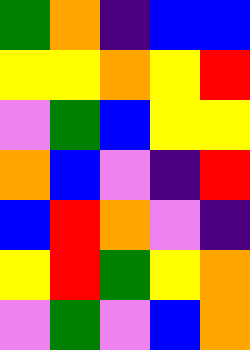[["green", "orange", "indigo", "blue", "blue"], ["yellow", "yellow", "orange", "yellow", "red"], ["violet", "green", "blue", "yellow", "yellow"], ["orange", "blue", "violet", "indigo", "red"], ["blue", "red", "orange", "violet", "indigo"], ["yellow", "red", "green", "yellow", "orange"], ["violet", "green", "violet", "blue", "orange"]]